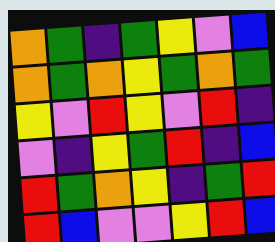[["orange", "green", "indigo", "green", "yellow", "violet", "blue"], ["orange", "green", "orange", "yellow", "green", "orange", "green"], ["yellow", "violet", "red", "yellow", "violet", "red", "indigo"], ["violet", "indigo", "yellow", "green", "red", "indigo", "blue"], ["red", "green", "orange", "yellow", "indigo", "green", "red"], ["red", "blue", "violet", "violet", "yellow", "red", "blue"]]